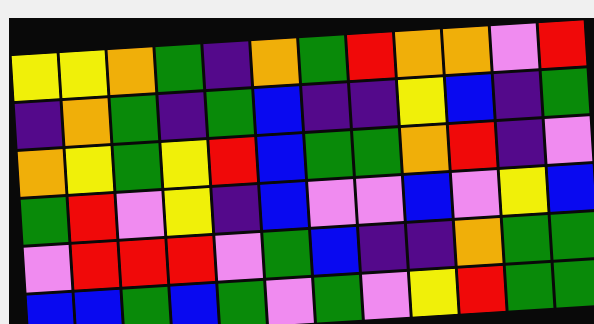[["yellow", "yellow", "orange", "green", "indigo", "orange", "green", "red", "orange", "orange", "violet", "red"], ["indigo", "orange", "green", "indigo", "green", "blue", "indigo", "indigo", "yellow", "blue", "indigo", "green"], ["orange", "yellow", "green", "yellow", "red", "blue", "green", "green", "orange", "red", "indigo", "violet"], ["green", "red", "violet", "yellow", "indigo", "blue", "violet", "violet", "blue", "violet", "yellow", "blue"], ["violet", "red", "red", "red", "violet", "green", "blue", "indigo", "indigo", "orange", "green", "green"], ["blue", "blue", "green", "blue", "green", "violet", "green", "violet", "yellow", "red", "green", "green"]]